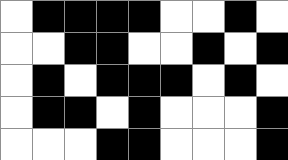[["white", "black", "black", "black", "black", "white", "white", "black", "white"], ["white", "white", "black", "black", "white", "white", "black", "white", "black"], ["white", "black", "white", "black", "black", "black", "white", "black", "white"], ["white", "black", "black", "white", "black", "white", "white", "white", "black"], ["white", "white", "white", "black", "black", "white", "white", "white", "black"]]